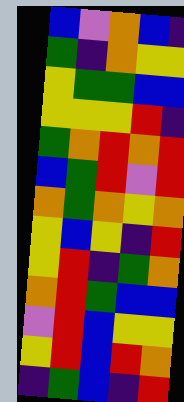[["blue", "violet", "orange", "blue", "indigo"], ["green", "indigo", "orange", "yellow", "yellow"], ["yellow", "green", "green", "blue", "blue"], ["yellow", "yellow", "yellow", "red", "indigo"], ["green", "orange", "red", "orange", "red"], ["blue", "green", "red", "violet", "red"], ["orange", "green", "orange", "yellow", "orange"], ["yellow", "blue", "yellow", "indigo", "red"], ["yellow", "red", "indigo", "green", "orange"], ["orange", "red", "green", "blue", "blue"], ["violet", "red", "blue", "yellow", "yellow"], ["yellow", "red", "blue", "red", "orange"], ["indigo", "green", "blue", "indigo", "red"]]